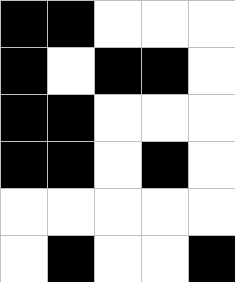[["black", "black", "white", "white", "white"], ["black", "white", "black", "black", "white"], ["black", "black", "white", "white", "white"], ["black", "black", "white", "black", "white"], ["white", "white", "white", "white", "white"], ["white", "black", "white", "white", "black"]]